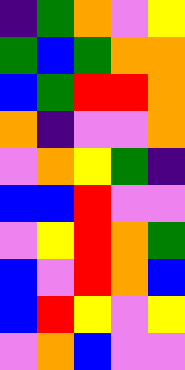[["indigo", "green", "orange", "violet", "yellow"], ["green", "blue", "green", "orange", "orange"], ["blue", "green", "red", "red", "orange"], ["orange", "indigo", "violet", "violet", "orange"], ["violet", "orange", "yellow", "green", "indigo"], ["blue", "blue", "red", "violet", "violet"], ["violet", "yellow", "red", "orange", "green"], ["blue", "violet", "red", "orange", "blue"], ["blue", "red", "yellow", "violet", "yellow"], ["violet", "orange", "blue", "violet", "violet"]]